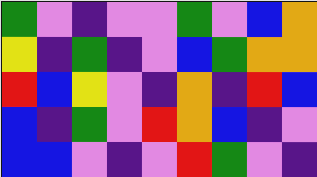[["green", "violet", "indigo", "violet", "violet", "green", "violet", "blue", "orange"], ["yellow", "indigo", "green", "indigo", "violet", "blue", "green", "orange", "orange"], ["red", "blue", "yellow", "violet", "indigo", "orange", "indigo", "red", "blue"], ["blue", "indigo", "green", "violet", "red", "orange", "blue", "indigo", "violet"], ["blue", "blue", "violet", "indigo", "violet", "red", "green", "violet", "indigo"]]